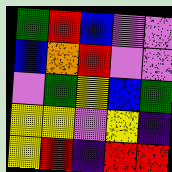[["green", "red", "blue", "violet", "violet"], ["blue", "orange", "red", "violet", "violet"], ["violet", "green", "yellow", "blue", "green"], ["yellow", "yellow", "violet", "yellow", "indigo"], ["yellow", "red", "indigo", "red", "red"]]